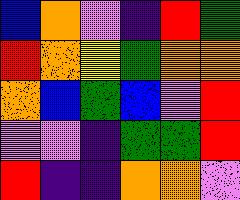[["blue", "orange", "violet", "indigo", "red", "green"], ["red", "orange", "yellow", "green", "orange", "orange"], ["orange", "blue", "green", "blue", "violet", "red"], ["violet", "violet", "indigo", "green", "green", "red"], ["red", "indigo", "indigo", "orange", "orange", "violet"]]